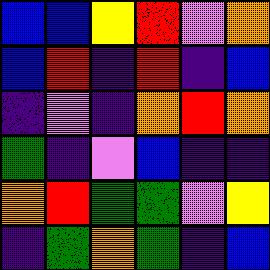[["blue", "blue", "yellow", "red", "violet", "orange"], ["blue", "red", "indigo", "red", "indigo", "blue"], ["indigo", "violet", "indigo", "orange", "red", "orange"], ["green", "indigo", "violet", "blue", "indigo", "indigo"], ["orange", "red", "green", "green", "violet", "yellow"], ["indigo", "green", "orange", "green", "indigo", "blue"]]